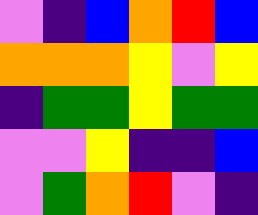[["violet", "indigo", "blue", "orange", "red", "blue"], ["orange", "orange", "orange", "yellow", "violet", "yellow"], ["indigo", "green", "green", "yellow", "green", "green"], ["violet", "violet", "yellow", "indigo", "indigo", "blue"], ["violet", "green", "orange", "red", "violet", "indigo"]]